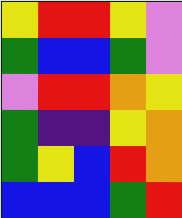[["yellow", "red", "red", "yellow", "violet"], ["green", "blue", "blue", "green", "violet"], ["violet", "red", "red", "orange", "yellow"], ["green", "indigo", "indigo", "yellow", "orange"], ["green", "yellow", "blue", "red", "orange"], ["blue", "blue", "blue", "green", "red"]]